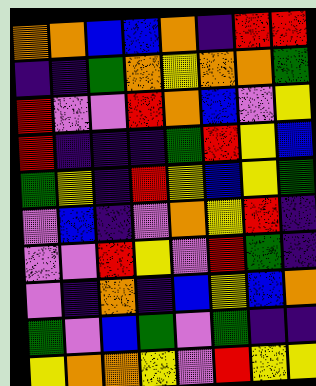[["orange", "orange", "blue", "blue", "orange", "indigo", "red", "red"], ["indigo", "indigo", "green", "orange", "yellow", "orange", "orange", "green"], ["red", "violet", "violet", "red", "orange", "blue", "violet", "yellow"], ["red", "indigo", "indigo", "indigo", "green", "red", "yellow", "blue"], ["green", "yellow", "indigo", "red", "yellow", "blue", "yellow", "green"], ["violet", "blue", "indigo", "violet", "orange", "yellow", "red", "indigo"], ["violet", "violet", "red", "yellow", "violet", "red", "green", "indigo"], ["violet", "indigo", "orange", "indigo", "blue", "yellow", "blue", "orange"], ["green", "violet", "blue", "green", "violet", "green", "indigo", "indigo"], ["yellow", "orange", "orange", "yellow", "violet", "red", "yellow", "yellow"]]